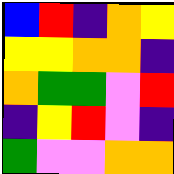[["blue", "red", "indigo", "orange", "yellow"], ["yellow", "yellow", "orange", "orange", "indigo"], ["orange", "green", "green", "violet", "red"], ["indigo", "yellow", "red", "violet", "indigo"], ["green", "violet", "violet", "orange", "orange"]]